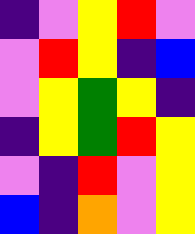[["indigo", "violet", "yellow", "red", "violet"], ["violet", "red", "yellow", "indigo", "blue"], ["violet", "yellow", "green", "yellow", "indigo"], ["indigo", "yellow", "green", "red", "yellow"], ["violet", "indigo", "red", "violet", "yellow"], ["blue", "indigo", "orange", "violet", "yellow"]]